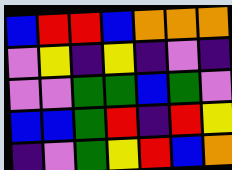[["blue", "red", "red", "blue", "orange", "orange", "orange"], ["violet", "yellow", "indigo", "yellow", "indigo", "violet", "indigo"], ["violet", "violet", "green", "green", "blue", "green", "violet"], ["blue", "blue", "green", "red", "indigo", "red", "yellow"], ["indigo", "violet", "green", "yellow", "red", "blue", "orange"]]